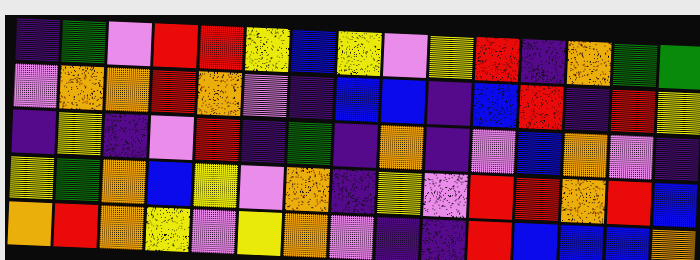[["indigo", "green", "violet", "red", "red", "yellow", "blue", "yellow", "violet", "yellow", "red", "indigo", "orange", "green", "green"], ["violet", "orange", "orange", "red", "orange", "violet", "indigo", "blue", "blue", "indigo", "blue", "red", "indigo", "red", "yellow"], ["indigo", "yellow", "indigo", "violet", "red", "indigo", "green", "indigo", "orange", "indigo", "violet", "blue", "orange", "violet", "indigo"], ["yellow", "green", "orange", "blue", "yellow", "violet", "orange", "indigo", "yellow", "violet", "red", "red", "orange", "red", "blue"], ["orange", "red", "orange", "yellow", "violet", "yellow", "orange", "violet", "indigo", "indigo", "red", "blue", "blue", "blue", "orange"]]